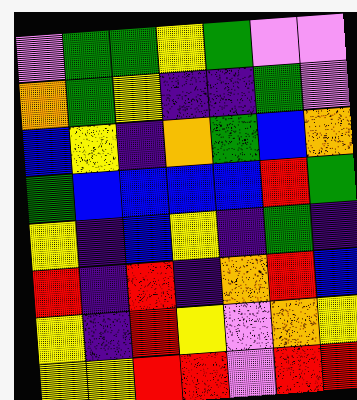[["violet", "green", "green", "yellow", "green", "violet", "violet"], ["orange", "green", "yellow", "indigo", "indigo", "green", "violet"], ["blue", "yellow", "indigo", "orange", "green", "blue", "orange"], ["green", "blue", "blue", "blue", "blue", "red", "green"], ["yellow", "indigo", "blue", "yellow", "indigo", "green", "indigo"], ["red", "indigo", "red", "indigo", "orange", "red", "blue"], ["yellow", "indigo", "red", "yellow", "violet", "orange", "yellow"], ["yellow", "yellow", "red", "red", "violet", "red", "red"]]